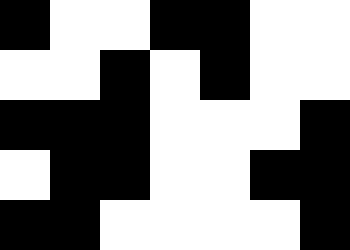[["black", "white", "white", "black", "black", "white", "white"], ["white", "white", "black", "white", "black", "white", "white"], ["black", "black", "black", "white", "white", "white", "black"], ["white", "black", "black", "white", "white", "black", "black"], ["black", "black", "white", "white", "white", "white", "black"]]